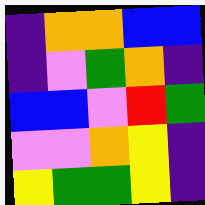[["indigo", "orange", "orange", "blue", "blue"], ["indigo", "violet", "green", "orange", "indigo"], ["blue", "blue", "violet", "red", "green"], ["violet", "violet", "orange", "yellow", "indigo"], ["yellow", "green", "green", "yellow", "indigo"]]